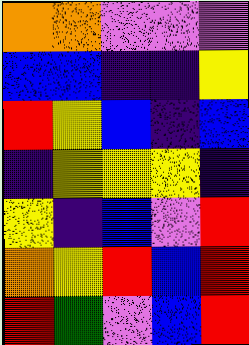[["orange", "orange", "violet", "violet", "violet"], ["blue", "blue", "indigo", "indigo", "yellow"], ["red", "yellow", "blue", "indigo", "blue"], ["indigo", "yellow", "yellow", "yellow", "indigo"], ["yellow", "indigo", "blue", "violet", "red"], ["orange", "yellow", "red", "blue", "red"], ["red", "green", "violet", "blue", "red"]]